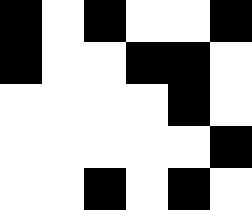[["black", "white", "black", "white", "white", "black"], ["black", "white", "white", "black", "black", "white"], ["white", "white", "white", "white", "black", "white"], ["white", "white", "white", "white", "white", "black"], ["white", "white", "black", "white", "black", "white"]]